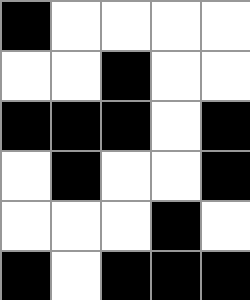[["black", "white", "white", "white", "white"], ["white", "white", "black", "white", "white"], ["black", "black", "black", "white", "black"], ["white", "black", "white", "white", "black"], ["white", "white", "white", "black", "white"], ["black", "white", "black", "black", "black"]]